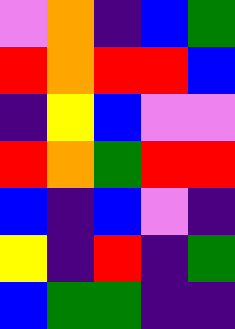[["violet", "orange", "indigo", "blue", "green"], ["red", "orange", "red", "red", "blue"], ["indigo", "yellow", "blue", "violet", "violet"], ["red", "orange", "green", "red", "red"], ["blue", "indigo", "blue", "violet", "indigo"], ["yellow", "indigo", "red", "indigo", "green"], ["blue", "green", "green", "indigo", "indigo"]]